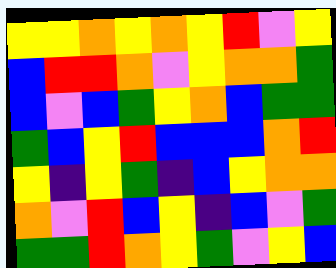[["yellow", "yellow", "orange", "yellow", "orange", "yellow", "red", "violet", "yellow"], ["blue", "red", "red", "orange", "violet", "yellow", "orange", "orange", "green"], ["blue", "violet", "blue", "green", "yellow", "orange", "blue", "green", "green"], ["green", "blue", "yellow", "red", "blue", "blue", "blue", "orange", "red"], ["yellow", "indigo", "yellow", "green", "indigo", "blue", "yellow", "orange", "orange"], ["orange", "violet", "red", "blue", "yellow", "indigo", "blue", "violet", "green"], ["green", "green", "red", "orange", "yellow", "green", "violet", "yellow", "blue"]]